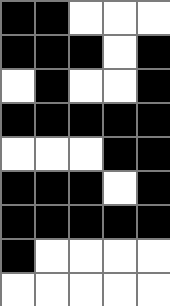[["black", "black", "white", "white", "white"], ["black", "black", "black", "white", "black"], ["white", "black", "white", "white", "black"], ["black", "black", "black", "black", "black"], ["white", "white", "white", "black", "black"], ["black", "black", "black", "white", "black"], ["black", "black", "black", "black", "black"], ["black", "white", "white", "white", "white"], ["white", "white", "white", "white", "white"]]